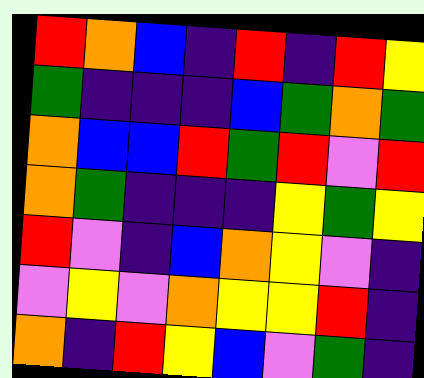[["red", "orange", "blue", "indigo", "red", "indigo", "red", "yellow"], ["green", "indigo", "indigo", "indigo", "blue", "green", "orange", "green"], ["orange", "blue", "blue", "red", "green", "red", "violet", "red"], ["orange", "green", "indigo", "indigo", "indigo", "yellow", "green", "yellow"], ["red", "violet", "indigo", "blue", "orange", "yellow", "violet", "indigo"], ["violet", "yellow", "violet", "orange", "yellow", "yellow", "red", "indigo"], ["orange", "indigo", "red", "yellow", "blue", "violet", "green", "indigo"]]